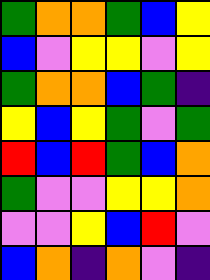[["green", "orange", "orange", "green", "blue", "yellow"], ["blue", "violet", "yellow", "yellow", "violet", "yellow"], ["green", "orange", "orange", "blue", "green", "indigo"], ["yellow", "blue", "yellow", "green", "violet", "green"], ["red", "blue", "red", "green", "blue", "orange"], ["green", "violet", "violet", "yellow", "yellow", "orange"], ["violet", "violet", "yellow", "blue", "red", "violet"], ["blue", "orange", "indigo", "orange", "violet", "indigo"]]